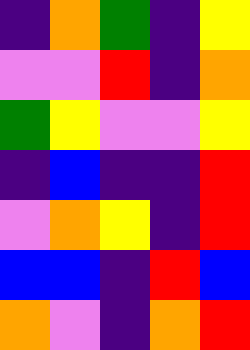[["indigo", "orange", "green", "indigo", "yellow"], ["violet", "violet", "red", "indigo", "orange"], ["green", "yellow", "violet", "violet", "yellow"], ["indigo", "blue", "indigo", "indigo", "red"], ["violet", "orange", "yellow", "indigo", "red"], ["blue", "blue", "indigo", "red", "blue"], ["orange", "violet", "indigo", "orange", "red"]]